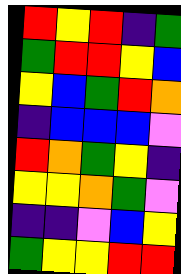[["red", "yellow", "red", "indigo", "green"], ["green", "red", "red", "yellow", "blue"], ["yellow", "blue", "green", "red", "orange"], ["indigo", "blue", "blue", "blue", "violet"], ["red", "orange", "green", "yellow", "indigo"], ["yellow", "yellow", "orange", "green", "violet"], ["indigo", "indigo", "violet", "blue", "yellow"], ["green", "yellow", "yellow", "red", "red"]]